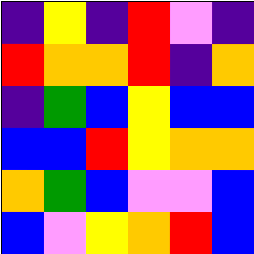[["indigo", "yellow", "indigo", "red", "violet", "indigo"], ["red", "orange", "orange", "red", "indigo", "orange"], ["indigo", "green", "blue", "yellow", "blue", "blue"], ["blue", "blue", "red", "yellow", "orange", "orange"], ["orange", "green", "blue", "violet", "violet", "blue"], ["blue", "violet", "yellow", "orange", "red", "blue"]]